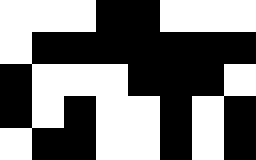[["white", "white", "white", "black", "black", "white", "white", "white"], ["white", "black", "black", "black", "black", "black", "black", "black"], ["black", "white", "white", "white", "black", "black", "black", "white"], ["black", "white", "black", "white", "white", "black", "white", "black"], ["white", "black", "black", "white", "white", "black", "white", "black"]]